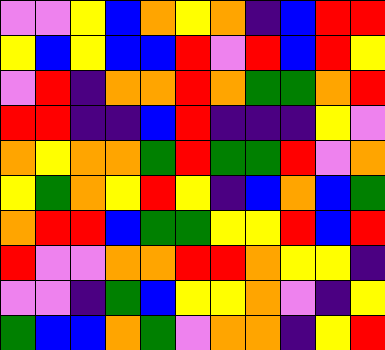[["violet", "violet", "yellow", "blue", "orange", "yellow", "orange", "indigo", "blue", "red", "red"], ["yellow", "blue", "yellow", "blue", "blue", "red", "violet", "red", "blue", "red", "yellow"], ["violet", "red", "indigo", "orange", "orange", "red", "orange", "green", "green", "orange", "red"], ["red", "red", "indigo", "indigo", "blue", "red", "indigo", "indigo", "indigo", "yellow", "violet"], ["orange", "yellow", "orange", "orange", "green", "red", "green", "green", "red", "violet", "orange"], ["yellow", "green", "orange", "yellow", "red", "yellow", "indigo", "blue", "orange", "blue", "green"], ["orange", "red", "red", "blue", "green", "green", "yellow", "yellow", "red", "blue", "red"], ["red", "violet", "violet", "orange", "orange", "red", "red", "orange", "yellow", "yellow", "indigo"], ["violet", "violet", "indigo", "green", "blue", "yellow", "yellow", "orange", "violet", "indigo", "yellow"], ["green", "blue", "blue", "orange", "green", "violet", "orange", "orange", "indigo", "yellow", "red"]]